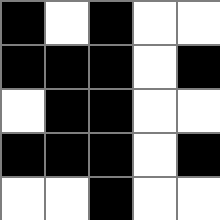[["black", "white", "black", "white", "white"], ["black", "black", "black", "white", "black"], ["white", "black", "black", "white", "white"], ["black", "black", "black", "white", "black"], ["white", "white", "black", "white", "white"]]